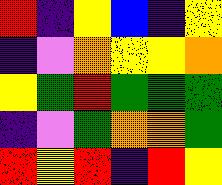[["red", "indigo", "yellow", "blue", "indigo", "yellow"], ["indigo", "violet", "orange", "yellow", "yellow", "orange"], ["yellow", "green", "red", "green", "green", "green"], ["indigo", "violet", "green", "orange", "orange", "green"], ["red", "yellow", "red", "indigo", "red", "yellow"]]